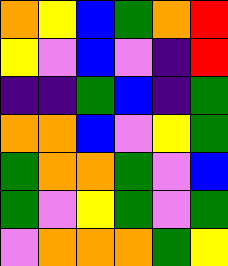[["orange", "yellow", "blue", "green", "orange", "red"], ["yellow", "violet", "blue", "violet", "indigo", "red"], ["indigo", "indigo", "green", "blue", "indigo", "green"], ["orange", "orange", "blue", "violet", "yellow", "green"], ["green", "orange", "orange", "green", "violet", "blue"], ["green", "violet", "yellow", "green", "violet", "green"], ["violet", "orange", "orange", "orange", "green", "yellow"]]